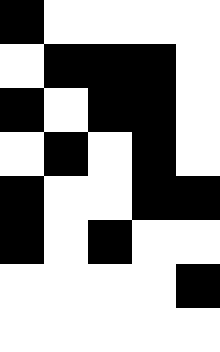[["black", "white", "white", "white", "white"], ["white", "black", "black", "black", "white"], ["black", "white", "black", "black", "white"], ["white", "black", "white", "black", "white"], ["black", "white", "white", "black", "black"], ["black", "white", "black", "white", "white"], ["white", "white", "white", "white", "black"], ["white", "white", "white", "white", "white"]]